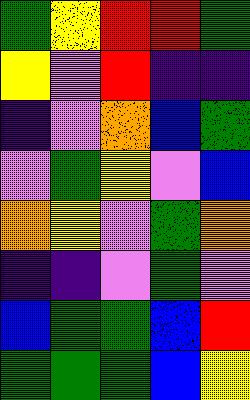[["green", "yellow", "red", "red", "green"], ["yellow", "violet", "red", "indigo", "indigo"], ["indigo", "violet", "orange", "blue", "green"], ["violet", "green", "yellow", "violet", "blue"], ["orange", "yellow", "violet", "green", "orange"], ["indigo", "indigo", "violet", "green", "violet"], ["blue", "green", "green", "blue", "red"], ["green", "green", "green", "blue", "yellow"]]